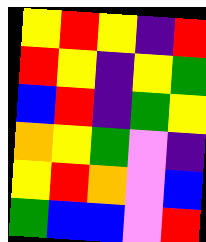[["yellow", "red", "yellow", "indigo", "red"], ["red", "yellow", "indigo", "yellow", "green"], ["blue", "red", "indigo", "green", "yellow"], ["orange", "yellow", "green", "violet", "indigo"], ["yellow", "red", "orange", "violet", "blue"], ["green", "blue", "blue", "violet", "red"]]